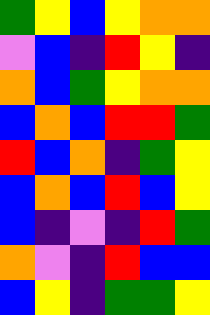[["green", "yellow", "blue", "yellow", "orange", "orange"], ["violet", "blue", "indigo", "red", "yellow", "indigo"], ["orange", "blue", "green", "yellow", "orange", "orange"], ["blue", "orange", "blue", "red", "red", "green"], ["red", "blue", "orange", "indigo", "green", "yellow"], ["blue", "orange", "blue", "red", "blue", "yellow"], ["blue", "indigo", "violet", "indigo", "red", "green"], ["orange", "violet", "indigo", "red", "blue", "blue"], ["blue", "yellow", "indigo", "green", "green", "yellow"]]